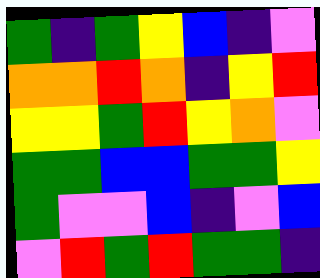[["green", "indigo", "green", "yellow", "blue", "indigo", "violet"], ["orange", "orange", "red", "orange", "indigo", "yellow", "red"], ["yellow", "yellow", "green", "red", "yellow", "orange", "violet"], ["green", "green", "blue", "blue", "green", "green", "yellow"], ["green", "violet", "violet", "blue", "indigo", "violet", "blue"], ["violet", "red", "green", "red", "green", "green", "indigo"]]